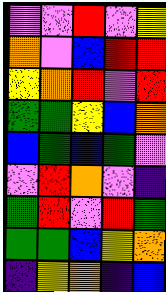[["violet", "violet", "red", "violet", "yellow"], ["orange", "violet", "blue", "red", "red"], ["yellow", "orange", "red", "violet", "red"], ["green", "green", "yellow", "blue", "orange"], ["blue", "green", "blue", "green", "violet"], ["violet", "red", "orange", "violet", "indigo"], ["green", "red", "violet", "red", "green"], ["green", "green", "blue", "yellow", "orange"], ["indigo", "yellow", "orange", "indigo", "blue"]]